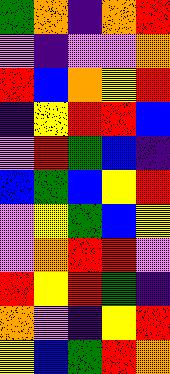[["green", "orange", "indigo", "orange", "red"], ["violet", "indigo", "violet", "violet", "orange"], ["red", "blue", "orange", "yellow", "red"], ["indigo", "yellow", "red", "red", "blue"], ["violet", "red", "green", "blue", "indigo"], ["blue", "green", "blue", "yellow", "red"], ["violet", "yellow", "green", "blue", "yellow"], ["violet", "orange", "red", "red", "violet"], ["red", "yellow", "red", "green", "indigo"], ["orange", "violet", "indigo", "yellow", "red"], ["yellow", "blue", "green", "red", "orange"]]